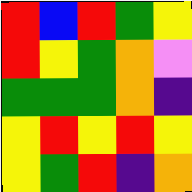[["red", "blue", "red", "green", "yellow"], ["red", "yellow", "green", "orange", "violet"], ["green", "green", "green", "orange", "indigo"], ["yellow", "red", "yellow", "red", "yellow"], ["yellow", "green", "red", "indigo", "orange"]]